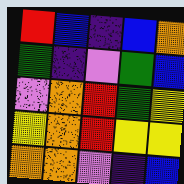[["red", "blue", "indigo", "blue", "orange"], ["green", "indigo", "violet", "green", "blue"], ["violet", "orange", "red", "green", "yellow"], ["yellow", "orange", "red", "yellow", "yellow"], ["orange", "orange", "violet", "indigo", "blue"]]